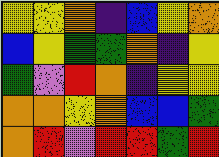[["yellow", "yellow", "orange", "indigo", "blue", "yellow", "orange"], ["blue", "yellow", "green", "green", "orange", "indigo", "yellow"], ["green", "violet", "red", "orange", "indigo", "yellow", "yellow"], ["orange", "orange", "yellow", "orange", "blue", "blue", "green"], ["orange", "red", "violet", "red", "red", "green", "red"]]